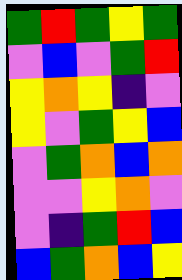[["green", "red", "green", "yellow", "green"], ["violet", "blue", "violet", "green", "red"], ["yellow", "orange", "yellow", "indigo", "violet"], ["yellow", "violet", "green", "yellow", "blue"], ["violet", "green", "orange", "blue", "orange"], ["violet", "violet", "yellow", "orange", "violet"], ["violet", "indigo", "green", "red", "blue"], ["blue", "green", "orange", "blue", "yellow"]]